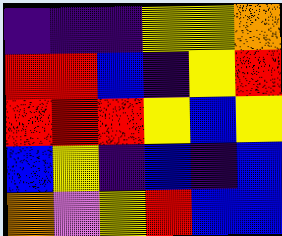[["indigo", "indigo", "indigo", "yellow", "yellow", "orange"], ["red", "red", "blue", "indigo", "yellow", "red"], ["red", "red", "red", "yellow", "blue", "yellow"], ["blue", "yellow", "indigo", "blue", "indigo", "blue"], ["orange", "violet", "yellow", "red", "blue", "blue"]]